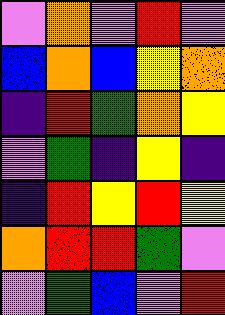[["violet", "orange", "violet", "red", "violet"], ["blue", "orange", "blue", "yellow", "orange"], ["indigo", "red", "green", "orange", "yellow"], ["violet", "green", "indigo", "yellow", "indigo"], ["indigo", "red", "yellow", "red", "yellow"], ["orange", "red", "red", "green", "violet"], ["violet", "green", "blue", "violet", "red"]]